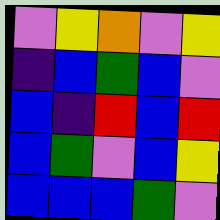[["violet", "yellow", "orange", "violet", "yellow"], ["indigo", "blue", "green", "blue", "violet"], ["blue", "indigo", "red", "blue", "red"], ["blue", "green", "violet", "blue", "yellow"], ["blue", "blue", "blue", "green", "violet"]]